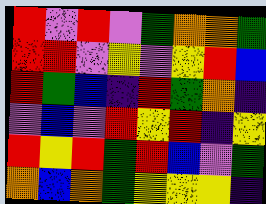[["red", "violet", "red", "violet", "green", "orange", "orange", "green"], ["red", "red", "violet", "yellow", "violet", "yellow", "red", "blue"], ["red", "green", "blue", "indigo", "red", "green", "orange", "indigo"], ["violet", "blue", "violet", "red", "yellow", "red", "indigo", "yellow"], ["red", "yellow", "red", "green", "red", "blue", "violet", "green"], ["orange", "blue", "orange", "green", "yellow", "yellow", "yellow", "indigo"]]